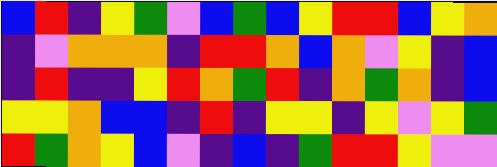[["blue", "red", "indigo", "yellow", "green", "violet", "blue", "green", "blue", "yellow", "red", "red", "blue", "yellow", "orange"], ["indigo", "violet", "orange", "orange", "orange", "indigo", "red", "red", "orange", "blue", "orange", "violet", "yellow", "indigo", "blue"], ["indigo", "red", "indigo", "indigo", "yellow", "red", "orange", "green", "red", "indigo", "orange", "green", "orange", "indigo", "blue"], ["yellow", "yellow", "orange", "blue", "blue", "indigo", "red", "indigo", "yellow", "yellow", "indigo", "yellow", "violet", "yellow", "green"], ["red", "green", "orange", "yellow", "blue", "violet", "indigo", "blue", "indigo", "green", "red", "red", "yellow", "violet", "violet"]]